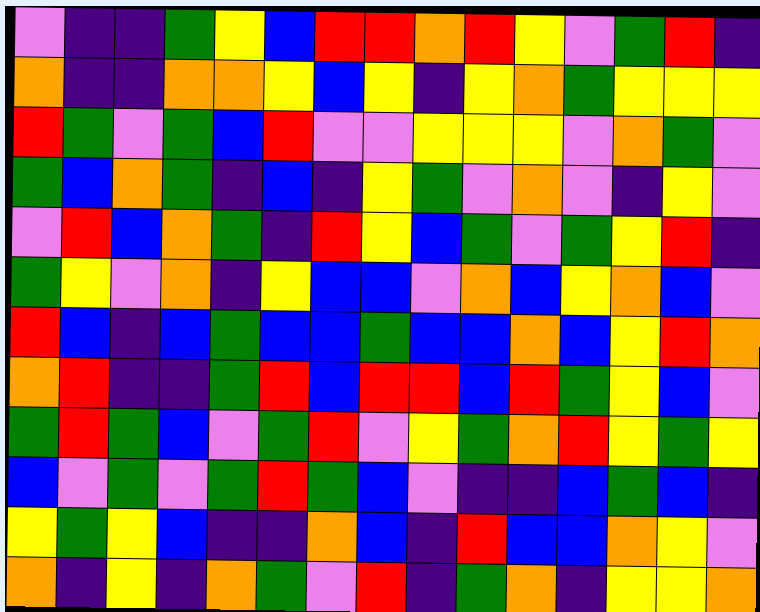[["violet", "indigo", "indigo", "green", "yellow", "blue", "red", "red", "orange", "red", "yellow", "violet", "green", "red", "indigo"], ["orange", "indigo", "indigo", "orange", "orange", "yellow", "blue", "yellow", "indigo", "yellow", "orange", "green", "yellow", "yellow", "yellow"], ["red", "green", "violet", "green", "blue", "red", "violet", "violet", "yellow", "yellow", "yellow", "violet", "orange", "green", "violet"], ["green", "blue", "orange", "green", "indigo", "blue", "indigo", "yellow", "green", "violet", "orange", "violet", "indigo", "yellow", "violet"], ["violet", "red", "blue", "orange", "green", "indigo", "red", "yellow", "blue", "green", "violet", "green", "yellow", "red", "indigo"], ["green", "yellow", "violet", "orange", "indigo", "yellow", "blue", "blue", "violet", "orange", "blue", "yellow", "orange", "blue", "violet"], ["red", "blue", "indigo", "blue", "green", "blue", "blue", "green", "blue", "blue", "orange", "blue", "yellow", "red", "orange"], ["orange", "red", "indigo", "indigo", "green", "red", "blue", "red", "red", "blue", "red", "green", "yellow", "blue", "violet"], ["green", "red", "green", "blue", "violet", "green", "red", "violet", "yellow", "green", "orange", "red", "yellow", "green", "yellow"], ["blue", "violet", "green", "violet", "green", "red", "green", "blue", "violet", "indigo", "indigo", "blue", "green", "blue", "indigo"], ["yellow", "green", "yellow", "blue", "indigo", "indigo", "orange", "blue", "indigo", "red", "blue", "blue", "orange", "yellow", "violet"], ["orange", "indigo", "yellow", "indigo", "orange", "green", "violet", "red", "indigo", "green", "orange", "indigo", "yellow", "yellow", "orange"]]